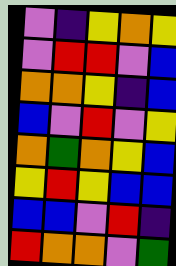[["violet", "indigo", "yellow", "orange", "yellow"], ["violet", "red", "red", "violet", "blue"], ["orange", "orange", "yellow", "indigo", "blue"], ["blue", "violet", "red", "violet", "yellow"], ["orange", "green", "orange", "yellow", "blue"], ["yellow", "red", "yellow", "blue", "blue"], ["blue", "blue", "violet", "red", "indigo"], ["red", "orange", "orange", "violet", "green"]]